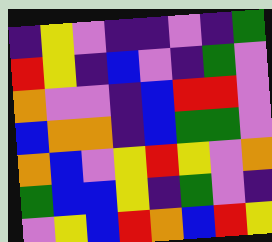[["indigo", "yellow", "violet", "indigo", "indigo", "violet", "indigo", "green"], ["red", "yellow", "indigo", "blue", "violet", "indigo", "green", "violet"], ["orange", "violet", "violet", "indigo", "blue", "red", "red", "violet"], ["blue", "orange", "orange", "indigo", "blue", "green", "green", "violet"], ["orange", "blue", "violet", "yellow", "red", "yellow", "violet", "orange"], ["green", "blue", "blue", "yellow", "indigo", "green", "violet", "indigo"], ["violet", "yellow", "blue", "red", "orange", "blue", "red", "yellow"]]